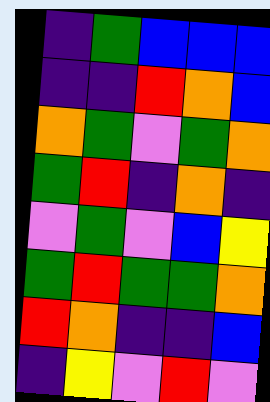[["indigo", "green", "blue", "blue", "blue"], ["indigo", "indigo", "red", "orange", "blue"], ["orange", "green", "violet", "green", "orange"], ["green", "red", "indigo", "orange", "indigo"], ["violet", "green", "violet", "blue", "yellow"], ["green", "red", "green", "green", "orange"], ["red", "orange", "indigo", "indigo", "blue"], ["indigo", "yellow", "violet", "red", "violet"]]